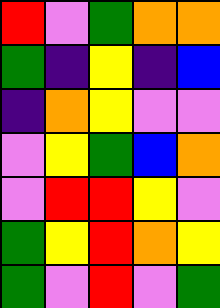[["red", "violet", "green", "orange", "orange"], ["green", "indigo", "yellow", "indigo", "blue"], ["indigo", "orange", "yellow", "violet", "violet"], ["violet", "yellow", "green", "blue", "orange"], ["violet", "red", "red", "yellow", "violet"], ["green", "yellow", "red", "orange", "yellow"], ["green", "violet", "red", "violet", "green"]]